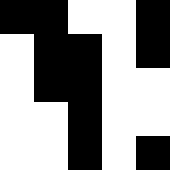[["black", "black", "white", "white", "black"], ["white", "black", "black", "white", "black"], ["white", "black", "black", "white", "white"], ["white", "white", "black", "white", "white"], ["white", "white", "black", "white", "black"]]